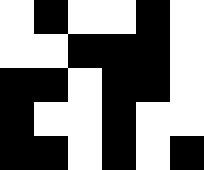[["white", "black", "white", "white", "black", "white"], ["white", "white", "black", "black", "black", "white"], ["black", "black", "white", "black", "black", "white"], ["black", "white", "white", "black", "white", "white"], ["black", "black", "white", "black", "white", "black"]]